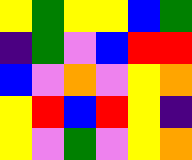[["yellow", "green", "yellow", "yellow", "blue", "green"], ["indigo", "green", "violet", "blue", "red", "red"], ["blue", "violet", "orange", "violet", "yellow", "orange"], ["yellow", "red", "blue", "red", "yellow", "indigo"], ["yellow", "violet", "green", "violet", "yellow", "orange"]]